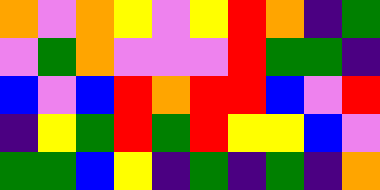[["orange", "violet", "orange", "yellow", "violet", "yellow", "red", "orange", "indigo", "green"], ["violet", "green", "orange", "violet", "violet", "violet", "red", "green", "green", "indigo"], ["blue", "violet", "blue", "red", "orange", "red", "red", "blue", "violet", "red"], ["indigo", "yellow", "green", "red", "green", "red", "yellow", "yellow", "blue", "violet"], ["green", "green", "blue", "yellow", "indigo", "green", "indigo", "green", "indigo", "orange"]]